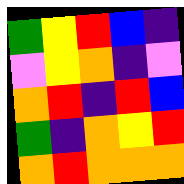[["green", "yellow", "red", "blue", "indigo"], ["violet", "yellow", "orange", "indigo", "violet"], ["orange", "red", "indigo", "red", "blue"], ["green", "indigo", "orange", "yellow", "red"], ["orange", "red", "orange", "orange", "orange"]]